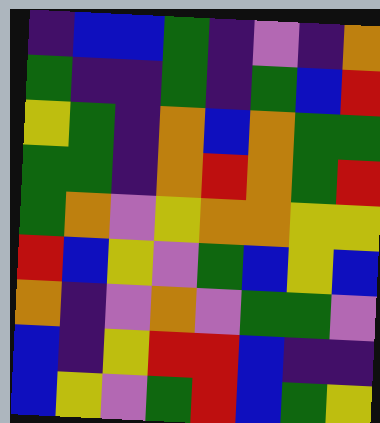[["indigo", "blue", "blue", "green", "indigo", "violet", "indigo", "orange"], ["green", "indigo", "indigo", "green", "indigo", "green", "blue", "red"], ["yellow", "green", "indigo", "orange", "blue", "orange", "green", "green"], ["green", "green", "indigo", "orange", "red", "orange", "green", "red"], ["green", "orange", "violet", "yellow", "orange", "orange", "yellow", "yellow"], ["red", "blue", "yellow", "violet", "green", "blue", "yellow", "blue"], ["orange", "indigo", "violet", "orange", "violet", "green", "green", "violet"], ["blue", "indigo", "yellow", "red", "red", "blue", "indigo", "indigo"], ["blue", "yellow", "violet", "green", "red", "blue", "green", "yellow"]]